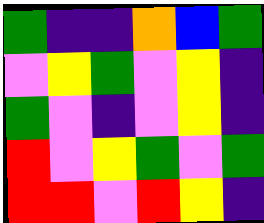[["green", "indigo", "indigo", "orange", "blue", "green"], ["violet", "yellow", "green", "violet", "yellow", "indigo"], ["green", "violet", "indigo", "violet", "yellow", "indigo"], ["red", "violet", "yellow", "green", "violet", "green"], ["red", "red", "violet", "red", "yellow", "indigo"]]